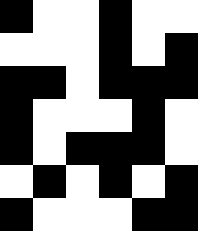[["black", "white", "white", "black", "white", "white"], ["white", "white", "white", "black", "white", "black"], ["black", "black", "white", "black", "black", "black"], ["black", "white", "white", "white", "black", "white"], ["black", "white", "black", "black", "black", "white"], ["white", "black", "white", "black", "white", "black"], ["black", "white", "white", "white", "black", "black"]]